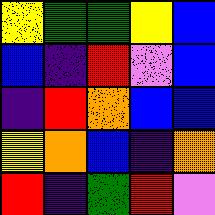[["yellow", "green", "green", "yellow", "blue"], ["blue", "indigo", "red", "violet", "blue"], ["indigo", "red", "orange", "blue", "blue"], ["yellow", "orange", "blue", "indigo", "orange"], ["red", "indigo", "green", "red", "violet"]]